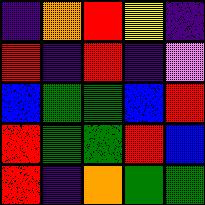[["indigo", "orange", "red", "yellow", "indigo"], ["red", "indigo", "red", "indigo", "violet"], ["blue", "green", "green", "blue", "red"], ["red", "green", "green", "red", "blue"], ["red", "indigo", "orange", "green", "green"]]